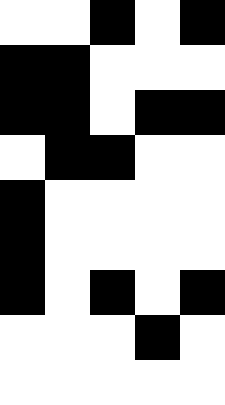[["white", "white", "black", "white", "black"], ["black", "black", "white", "white", "white"], ["black", "black", "white", "black", "black"], ["white", "black", "black", "white", "white"], ["black", "white", "white", "white", "white"], ["black", "white", "white", "white", "white"], ["black", "white", "black", "white", "black"], ["white", "white", "white", "black", "white"], ["white", "white", "white", "white", "white"]]